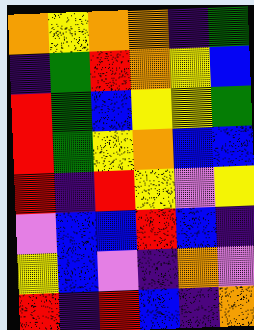[["orange", "yellow", "orange", "orange", "indigo", "green"], ["indigo", "green", "red", "orange", "yellow", "blue"], ["red", "green", "blue", "yellow", "yellow", "green"], ["red", "green", "yellow", "orange", "blue", "blue"], ["red", "indigo", "red", "yellow", "violet", "yellow"], ["violet", "blue", "blue", "red", "blue", "indigo"], ["yellow", "blue", "violet", "indigo", "orange", "violet"], ["red", "indigo", "red", "blue", "indigo", "orange"]]